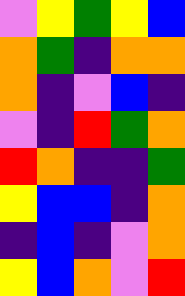[["violet", "yellow", "green", "yellow", "blue"], ["orange", "green", "indigo", "orange", "orange"], ["orange", "indigo", "violet", "blue", "indigo"], ["violet", "indigo", "red", "green", "orange"], ["red", "orange", "indigo", "indigo", "green"], ["yellow", "blue", "blue", "indigo", "orange"], ["indigo", "blue", "indigo", "violet", "orange"], ["yellow", "blue", "orange", "violet", "red"]]